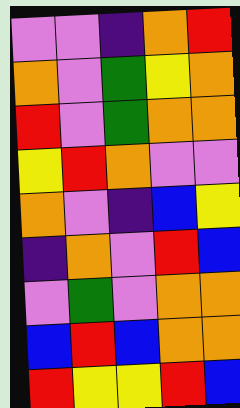[["violet", "violet", "indigo", "orange", "red"], ["orange", "violet", "green", "yellow", "orange"], ["red", "violet", "green", "orange", "orange"], ["yellow", "red", "orange", "violet", "violet"], ["orange", "violet", "indigo", "blue", "yellow"], ["indigo", "orange", "violet", "red", "blue"], ["violet", "green", "violet", "orange", "orange"], ["blue", "red", "blue", "orange", "orange"], ["red", "yellow", "yellow", "red", "blue"]]